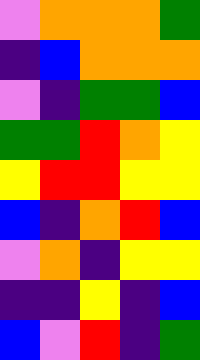[["violet", "orange", "orange", "orange", "green"], ["indigo", "blue", "orange", "orange", "orange"], ["violet", "indigo", "green", "green", "blue"], ["green", "green", "red", "orange", "yellow"], ["yellow", "red", "red", "yellow", "yellow"], ["blue", "indigo", "orange", "red", "blue"], ["violet", "orange", "indigo", "yellow", "yellow"], ["indigo", "indigo", "yellow", "indigo", "blue"], ["blue", "violet", "red", "indigo", "green"]]